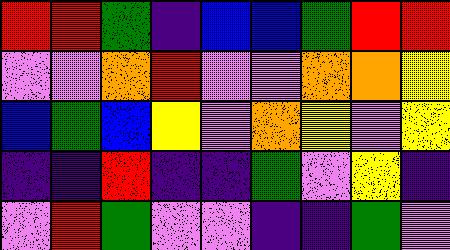[["red", "red", "green", "indigo", "blue", "blue", "green", "red", "red"], ["violet", "violet", "orange", "red", "violet", "violet", "orange", "orange", "yellow"], ["blue", "green", "blue", "yellow", "violet", "orange", "yellow", "violet", "yellow"], ["indigo", "indigo", "red", "indigo", "indigo", "green", "violet", "yellow", "indigo"], ["violet", "red", "green", "violet", "violet", "indigo", "indigo", "green", "violet"]]